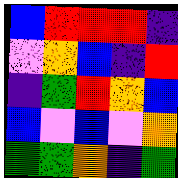[["blue", "red", "red", "red", "indigo"], ["violet", "orange", "blue", "indigo", "red"], ["indigo", "green", "red", "orange", "blue"], ["blue", "violet", "blue", "violet", "orange"], ["green", "green", "orange", "indigo", "green"]]